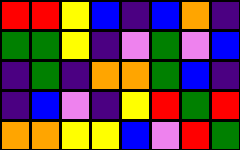[["red", "red", "yellow", "blue", "indigo", "blue", "orange", "indigo"], ["green", "green", "yellow", "indigo", "violet", "green", "violet", "blue"], ["indigo", "green", "indigo", "orange", "orange", "green", "blue", "indigo"], ["indigo", "blue", "violet", "indigo", "yellow", "red", "green", "red"], ["orange", "orange", "yellow", "yellow", "blue", "violet", "red", "green"]]